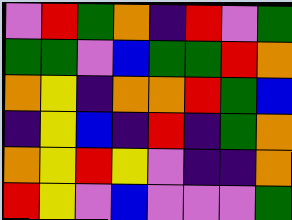[["violet", "red", "green", "orange", "indigo", "red", "violet", "green"], ["green", "green", "violet", "blue", "green", "green", "red", "orange"], ["orange", "yellow", "indigo", "orange", "orange", "red", "green", "blue"], ["indigo", "yellow", "blue", "indigo", "red", "indigo", "green", "orange"], ["orange", "yellow", "red", "yellow", "violet", "indigo", "indigo", "orange"], ["red", "yellow", "violet", "blue", "violet", "violet", "violet", "green"]]